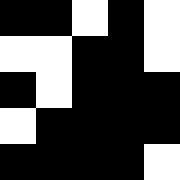[["black", "black", "white", "black", "white"], ["white", "white", "black", "black", "white"], ["black", "white", "black", "black", "black"], ["white", "black", "black", "black", "black"], ["black", "black", "black", "black", "white"]]